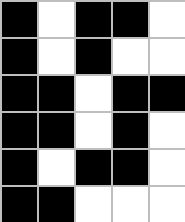[["black", "white", "black", "black", "white"], ["black", "white", "black", "white", "white"], ["black", "black", "white", "black", "black"], ["black", "black", "white", "black", "white"], ["black", "white", "black", "black", "white"], ["black", "black", "white", "white", "white"]]